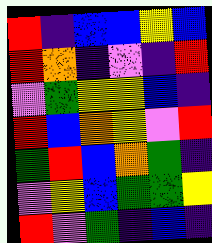[["red", "indigo", "blue", "blue", "yellow", "blue"], ["red", "orange", "indigo", "violet", "indigo", "red"], ["violet", "green", "yellow", "yellow", "blue", "indigo"], ["red", "blue", "orange", "yellow", "violet", "red"], ["green", "red", "blue", "orange", "green", "indigo"], ["violet", "yellow", "blue", "green", "green", "yellow"], ["red", "violet", "green", "indigo", "blue", "indigo"]]